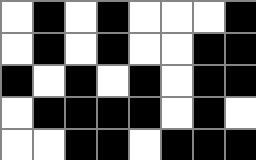[["white", "black", "white", "black", "white", "white", "white", "black"], ["white", "black", "white", "black", "white", "white", "black", "black"], ["black", "white", "black", "white", "black", "white", "black", "black"], ["white", "black", "black", "black", "black", "white", "black", "white"], ["white", "white", "black", "black", "white", "black", "black", "black"]]